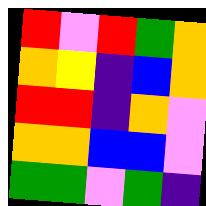[["red", "violet", "red", "green", "orange"], ["orange", "yellow", "indigo", "blue", "orange"], ["red", "red", "indigo", "orange", "violet"], ["orange", "orange", "blue", "blue", "violet"], ["green", "green", "violet", "green", "indigo"]]